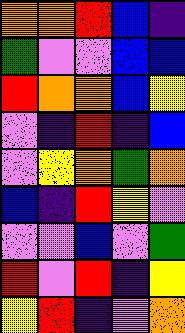[["orange", "orange", "red", "blue", "indigo"], ["green", "violet", "violet", "blue", "blue"], ["red", "orange", "orange", "blue", "yellow"], ["violet", "indigo", "red", "indigo", "blue"], ["violet", "yellow", "orange", "green", "orange"], ["blue", "indigo", "red", "yellow", "violet"], ["violet", "violet", "blue", "violet", "green"], ["red", "violet", "red", "indigo", "yellow"], ["yellow", "red", "indigo", "violet", "orange"]]